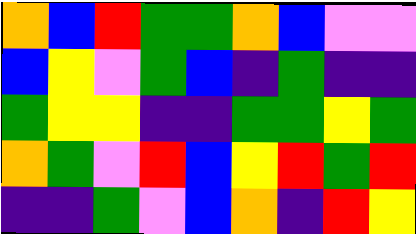[["orange", "blue", "red", "green", "green", "orange", "blue", "violet", "violet"], ["blue", "yellow", "violet", "green", "blue", "indigo", "green", "indigo", "indigo"], ["green", "yellow", "yellow", "indigo", "indigo", "green", "green", "yellow", "green"], ["orange", "green", "violet", "red", "blue", "yellow", "red", "green", "red"], ["indigo", "indigo", "green", "violet", "blue", "orange", "indigo", "red", "yellow"]]